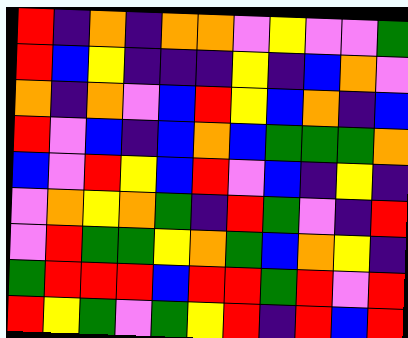[["red", "indigo", "orange", "indigo", "orange", "orange", "violet", "yellow", "violet", "violet", "green"], ["red", "blue", "yellow", "indigo", "indigo", "indigo", "yellow", "indigo", "blue", "orange", "violet"], ["orange", "indigo", "orange", "violet", "blue", "red", "yellow", "blue", "orange", "indigo", "blue"], ["red", "violet", "blue", "indigo", "blue", "orange", "blue", "green", "green", "green", "orange"], ["blue", "violet", "red", "yellow", "blue", "red", "violet", "blue", "indigo", "yellow", "indigo"], ["violet", "orange", "yellow", "orange", "green", "indigo", "red", "green", "violet", "indigo", "red"], ["violet", "red", "green", "green", "yellow", "orange", "green", "blue", "orange", "yellow", "indigo"], ["green", "red", "red", "red", "blue", "red", "red", "green", "red", "violet", "red"], ["red", "yellow", "green", "violet", "green", "yellow", "red", "indigo", "red", "blue", "red"]]